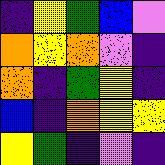[["indigo", "yellow", "green", "blue", "violet"], ["orange", "yellow", "orange", "violet", "indigo"], ["orange", "indigo", "green", "yellow", "indigo"], ["blue", "indigo", "orange", "yellow", "yellow"], ["yellow", "green", "indigo", "violet", "indigo"]]